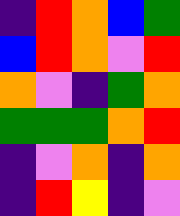[["indigo", "red", "orange", "blue", "green"], ["blue", "red", "orange", "violet", "red"], ["orange", "violet", "indigo", "green", "orange"], ["green", "green", "green", "orange", "red"], ["indigo", "violet", "orange", "indigo", "orange"], ["indigo", "red", "yellow", "indigo", "violet"]]